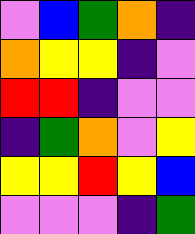[["violet", "blue", "green", "orange", "indigo"], ["orange", "yellow", "yellow", "indigo", "violet"], ["red", "red", "indigo", "violet", "violet"], ["indigo", "green", "orange", "violet", "yellow"], ["yellow", "yellow", "red", "yellow", "blue"], ["violet", "violet", "violet", "indigo", "green"]]